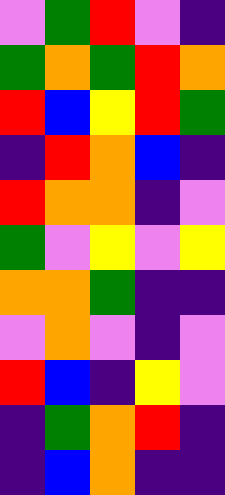[["violet", "green", "red", "violet", "indigo"], ["green", "orange", "green", "red", "orange"], ["red", "blue", "yellow", "red", "green"], ["indigo", "red", "orange", "blue", "indigo"], ["red", "orange", "orange", "indigo", "violet"], ["green", "violet", "yellow", "violet", "yellow"], ["orange", "orange", "green", "indigo", "indigo"], ["violet", "orange", "violet", "indigo", "violet"], ["red", "blue", "indigo", "yellow", "violet"], ["indigo", "green", "orange", "red", "indigo"], ["indigo", "blue", "orange", "indigo", "indigo"]]